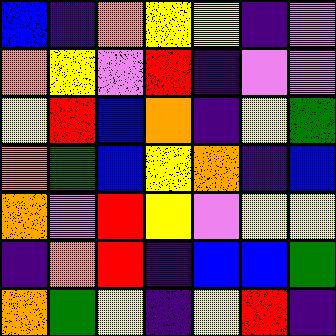[["blue", "indigo", "orange", "yellow", "yellow", "indigo", "violet"], ["orange", "yellow", "violet", "red", "indigo", "violet", "violet"], ["yellow", "red", "blue", "orange", "indigo", "yellow", "green"], ["orange", "green", "blue", "yellow", "orange", "indigo", "blue"], ["orange", "violet", "red", "yellow", "violet", "yellow", "yellow"], ["indigo", "orange", "red", "indigo", "blue", "blue", "green"], ["orange", "green", "yellow", "indigo", "yellow", "red", "indigo"]]